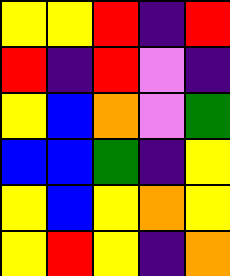[["yellow", "yellow", "red", "indigo", "red"], ["red", "indigo", "red", "violet", "indigo"], ["yellow", "blue", "orange", "violet", "green"], ["blue", "blue", "green", "indigo", "yellow"], ["yellow", "blue", "yellow", "orange", "yellow"], ["yellow", "red", "yellow", "indigo", "orange"]]